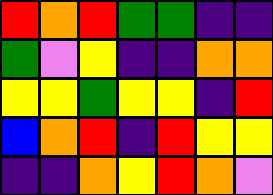[["red", "orange", "red", "green", "green", "indigo", "indigo"], ["green", "violet", "yellow", "indigo", "indigo", "orange", "orange"], ["yellow", "yellow", "green", "yellow", "yellow", "indigo", "red"], ["blue", "orange", "red", "indigo", "red", "yellow", "yellow"], ["indigo", "indigo", "orange", "yellow", "red", "orange", "violet"]]